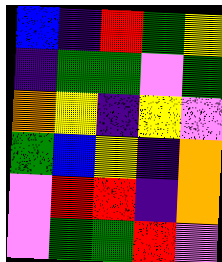[["blue", "indigo", "red", "green", "yellow"], ["indigo", "green", "green", "violet", "green"], ["orange", "yellow", "indigo", "yellow", "violet"], ["green", "blue", "yellow", "indigo", "orange"], ["violet", "red", "red", "indigo", "orange"], ["violet", "green", "green", "red", "violet"]]